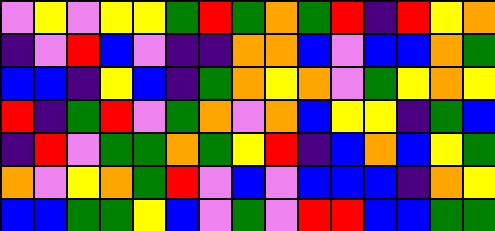[["violet", "yellow", "violet", "yellow", "yellow", "green", "red", "green", "orange", "green", "red", "indigo", "red", "yellow", "orange"], ["indigo", "violet", "red", "blue", "violet", "indigo", "indigo", "orange", "orange", "blue", "violet", "blue", "blue", "orange", "green"], ["blue", "blue", "indigo", "yellow", "blue", "indigo", "green", "orange", "yellow", "orange", "violet", "green", "yellow", "orange", "yellow"], ["red", "indigo", "green", "red", "violet", "green", "orange", "violet", "orange", "blue", "yellow", "yellow", "indigo", "green", "blue"], ["indigo", "red", "violet", "green", "green", "orange", "green", "yellow", "red", "indigo", "blue", "orange", "blue", "yellow", "green"], ["orange", "violet", "yellow", "orange", "green", "red", "violet", "blue", "violet", "blue", "blue", "blue", "indigo", "orange", "yellow"], ["blue", "blue", "green", "green", "yellow", "blue", "violet", "green", "violet", "red", "red", "blue", "blue", "green", "green"]]